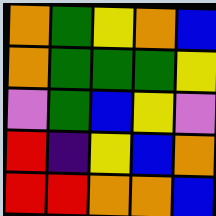[["orange", "green", "yellow", "orange", "blue"], ["orange", "green", "green", "green", "yellow"], ["violet", "green", "blue", "yellow", "violet"], ["red", "indigo", "yellow", "blue", "orange"], ["red", "red", "orange", "orange", "blue"]]